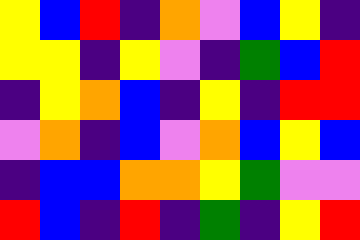[["yellow", "blue", "red", "indigo", "orange", "violet", "blue", "yellow", "indigo"], ["yellow", "yellow", "indigo", "yellow", "violet", "indigo", "green", "blue", "red"], ["indigo", "yellow", "orange", "blue", "indigo", "yellow", "indigo", "red", "red"], ["violet", "orange", "indigo", "blue", "violet", "orange", "blue", "yellow", "blue"], ["indigo", "blue", "blue", "orange", "orange", "yellow", "green", "violet", "violet"], ["red", "blue", "indigo", "red", "indigo", "green", "indigo", "yellow", "red"]]